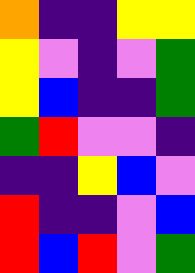[["orange", "indigo", "indigo", "yellow", "yellow"], ["yellow", "violet", "indigo", "violet", "green"], ["yellow", "blue", "indigo", "indigo", "green"], ["green", "red", "violet", "violet", "indigo"], ["indigo", "indigo", "yellow", "blue", "violet"], ["red", "indigo", "indigo", "violet", "blue"], ["red", "blue", "red", "violet", "green"]]